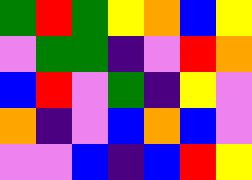[["green", "red", "green", "yellow", "orange", "blue", "yellow"], ["violet", "green", "green", "indigo", "violet", "red", "orange"], ["blue", "red", "violet", "green", "indigo", "yellow", "violet"], ["orange", "indigo", "violet", "blue", "orange", "blue", "violet"], ["violet", "violet", "blue", "indigo", "blue", "red", "yellow"]]